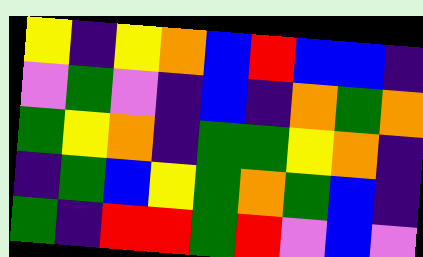[["yellow", "indigo", "yellow", "orange", "blue", "red", "blue", "blue", "indigo"], ["violet", "green", "violet", "indigo", "blue", "indigo", "orange", "green", "orange"], ["green", "yellow", "orange", "indigo", "green", "green", "yellow", "orange", "indigo"], ["indigo", "green", "blue", "yellow", "green", "orange", "green", "blue", "indigo"], ["green", "indigo", "red", "red", "green", "red", "violet", "blue", "violet"]]